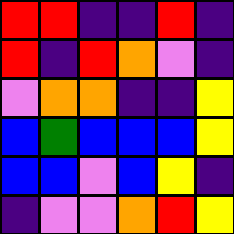[["red", "red", "indigo", "indigo", "red", "indigo"], ["red", "indigo", "red", "orange", "violet", "indigo"], ["violet", "orange", "orange", "indigo", "indigo", "yellow"], ["blue", "green", "blue", "blue", "blue", "yellow"], ["blue", "blue", "violet", "blue", "yellow", "indigo"], ["indigo", "violet", "violet", "orange", "red", "yellow"]]